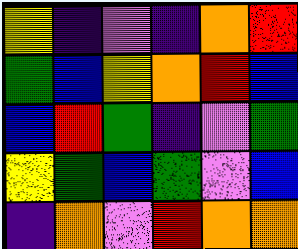[["yellow", "indigo", "violet", "indigo", "orange", "red"], ["green", "blue", "yellow", "orange", "red", "blue"], ["blue", "red", "green", "indigo", "violet", "green"], ["yellow", "green", "blue", "green", "violet", "blue"], ["indigo", "orange", "violet", "red", "orange", "orange"]]